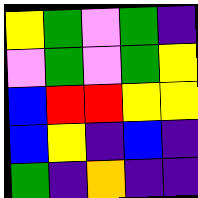[["yellow", "green", "violet", "green", "indigo"], ["violet", "green", "violet", "green", "yellow"], ["blue", "red", "red", "yellow", "yellow"], ["blue", "yellow", "indigo", "blue", "indigo"], ["green", "indigo", "orange", "indigo", "indigo"]]